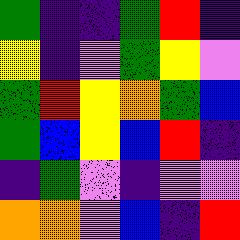[["green", "indigo", "indigo", "green", "red", "indigo"], ["yellow", "indigo", "violet", "green", "yellow", "violet"], ["green", "red", "yellow", "orange", "green", "blue"], ["green", "blue", "yellow", "blue", "red", "indigo"], ["indigo", "green", "violet", "indigo", "violet", "violet"], ["orange", "orange", "violet", "blue", "indigo", "red"]]